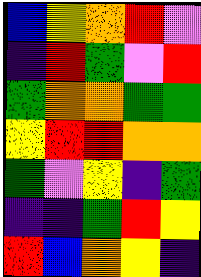[["blue", "yellow", "orange", "red", "violet"], ["indigo", "red", "green", "violet", "red"], ["green", "orange", "orange", "green", "green"], ["yellow", "red", "red", "orange", "orange"], ["green", "violet", "yellow", "indigo", "green"], ["indigo", "indigo", "green", "red", "yellow"], ["red", "blue", "orange", "yellow", "indigo"]]